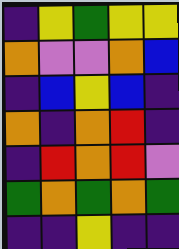[["indigo", "yellow", "green", "yellow", "yellow"], ["orange", "violet", "violet", "orange", "blue"], ["indigo", "blue", "yellow", "blue", "indigo"], ["orange", "indigo", "orange", "red", "indigo"], ["indigo", "red", "orange", "red", "violet"], ["green", "orange", "green", "orange", "green"], ["indigo", "indigo", "yellow", "indigo", "indigo"]]